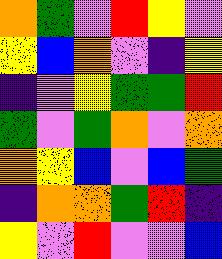[["orange", "green", "violet", "red", "yellow", "violet"], ["yellow", "blue", "orange", "violet", "indigo", "yellow"], ["indigo", "violet", "yellow", "green", "green", "red"], ["green", "violet", "green", "orange", "violet", "orange"], ["orange", "yellow", "blue", "violet", "blue", "green"], ["indigo", "orange", "orange", "green", "red", "indigo"], ["yellow", "violet", "red", "violet", "violet", "blue"]]